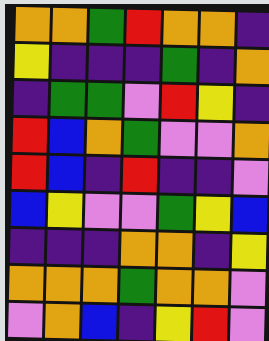[["orange", "orange", "green", "red", "orange", "orange", "indigo"], ["yellow", "indigo", "indigo", "indigo", "green", "indigo", "orange"], ["indigo", "green", "green", "violet", "red", "yellow", "indigo"], ["red", "blue", "orange", "green", "violet", "violet", "orange"], ["red", "blue", "indigo", "red", "indigo", "indigo", "violet"], ["blue", "yellow", "violet", "violet", "green", "yellow", "blue"], ["indigo", "indigo", "indigo", "orange", "orange", "indigo", "yellow"], ["orange", "orange", "orange", "green", "orange", "orange", "violet"], ["violet", "orange", "blue", "indigo", "yellow", "red", "violet"]]